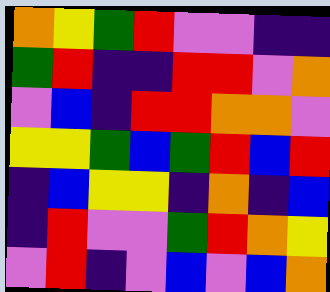[["orange", "yellow", "green", "red", "violet", "violet", "indigo", "indigo"], ["green", "red", "indigo", "indigo", "red", "red", "violet", "orange"], ["violet", "blue", "indigo", "red", "red", "orange", "orange", "violet"], ["yellow", "yellow", "green", "blue", "green", "red", "blue", "red"], ["indigo", "blue", "yellow", "yellow", "indigo", "orange", "indigo", "blue"], ["indigo", "red", "violet", "violet", "green", "red", "orange", "yellow"], ["violet", "red", "indigo", "violet", "blue", "violet", "blue", "orange"]]